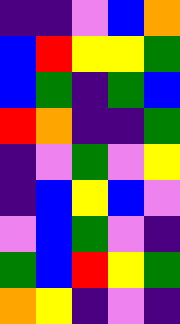[["indigo", "indigo", "violet", "blue", "orange"], ["blue", "red", "yellow", "yellow", "green"], ["blue", "green", "indigo", "green", "blue"], ["red", "orange", "indigo", "indigo", "green"], ["indigo", "violet", "green", "violet", "yellow"], ["indigo", "blue", "yellow", "blue", "violet"], ["violet", "blue", "green", "violet", "indigo"], ["green", "blue", "red", "yellow", "green"], ["orange", "yellow", "indigo", "violet", "indigo"]]